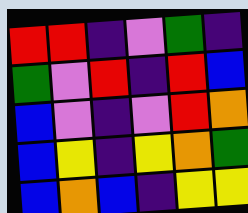[["red", "red", "indigo", "violet", "green", "indigo"], ["green", "violet", "red", "indigo", "red", "blue"], ["blue", "violet", "indigo", "violet", "red", "orange"], ["blue", "yellow", "indigo", "yellow", "orange", "green"], ["blue", "orange", "blue", "indigo", "yellow", "yellow"]]